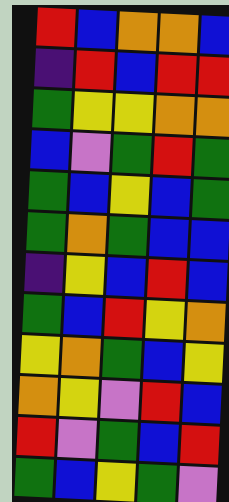[["red", "blue", "orange", "orange", "blue"], ["indigo", "red", "blue", "red", "red"], ["green", "yellow", "yellow", "orange", "orange"], ["blue", "violet", "green", "red", "green"], ["green", "blue", "yellow", "blue", "green"], ["green", "orange", "green", "blue", "blue"], ["indigo", "yellow", "blue", "red", "blue"], ["green", "blue", "red", "yellow", "orange"], ["yellow", "orange", "green", "blue", "yellow"], ["orange", "yellow", "violet", "red", "blue"], ["red", "violet", "green", "blue", "red"], ["green", "blue", "yellow", "green", "violet"]]